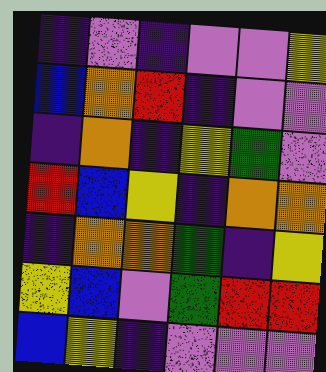[["indigo", "violet", "indigo", "violet", "violet", "yellow"], ["blue", "orange", "red", "indigo", "violet", "violet"], ["indigo", "orange", "indigo", "yellow", "green", "violet"], ["red", "blue", "yellow", "indigo", "orange", "orange"], ["indigo", "orange", "orange", "green", "indigo", "yellow"], ["yellow", "blue", "violet", "green", "red", "red"], ["blue", "yellow", "indigo", "violet", "violet", "violet"]]